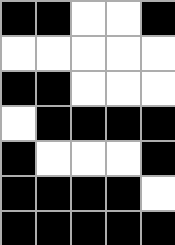[["black", "black", "white", "white", "black"], ["white", "white", "white", "white", "white"], ["black", "black", "white", "white", "white"], ["white", "black", "black", "black", "black"], ["black", "white", "white", "white", "black"], ["black", "black", "black", "black", "white"], ["black", "black", "black", "black", "black"]]